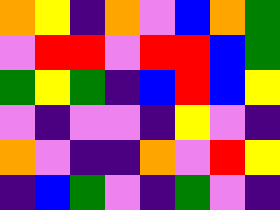[["orange", "yellow", "indigo", "orange", "violet", "blue", "orange", "green"], ["violet", "red", "red", "violet", "red", "red", "blue", "green"], ["green", "yellow", "green", "indigo", "blue", "red", "blue", "yellow"], ["violet", "indigo", "violet", "violet", "indigo", "yellow", "violet", "indigo"], ["orange", "violet", "indigo", "indigo", "orange", "violet", "red", "yellow"], ["indigo", "blue", "green", "violet", "indigo", "green", "violet", "indigo"]]